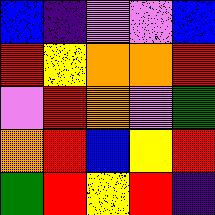[["blue", "indigo", "violet", "violet", "blue"], ["red", "yellow", "orange", "orange", "red"], ["violet", "red", "orange", "violet", "green"], ["orange", "red", "blue", "yellow", "red"], ["green", "red", "yellow", "red", "indigo"]]